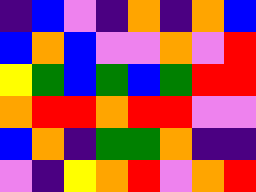[["indigo", "blue", "violet", "indigo", "orange", "indigo", "orange", "blue"], ["blue", "orange", "blue", "violet", "violet", "orange", "violet", "red"], ["yellow", "green", "blue", "green", "blue", "green", "red", "red"], ["orange", "red", "red", "orange", "red", "red", "violet", "violet"], ["blue", "orange", "indigo", "green", "green", "orange", "indigo", "indigo"], ["violet", "indigo", "yellow", "orange", "red", "violet", "orange", "red"]]